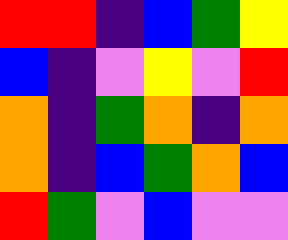[["red", "red", "indigo", "blue", "green", "yellow"], ["blue", "indigo", "violet", "yellow", "violet", "red"], ["orange", "indigo", "green", "orange", "indigo", "orange"], ["orange", "indigo", "blue", "green", "orange", "blue"], ["red", "green", "violet", "blue", "violet", "violet"]]